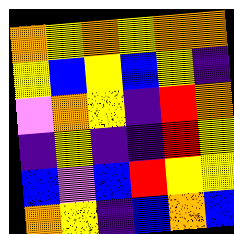[["orange", "yellow", "orange", "yellow", "orange", "orange"], ["yellow", "blue", "yellow", "blue", "yellow", "indigo"], ["violet", "orange", "yellow", "indigo", "red", "orange"], ["indigo", "yellow", "indigo", "indigo", "red", "yellow"], ["blue", "violet", "blue", "red", "yellow", "yellow"], ["orange", "yellow", "indigo", "blue", "orange", "blue"]]